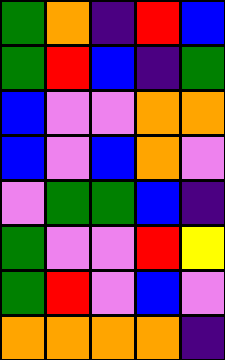[["green", "orange", "indigo", "red", "blue"], ["green", "red", "blue", "indigo", "green"], ["blue", "violet", "violet", "orange", "orange"], ["blue", "violet", "blue", "orange", "violet"], ["violet", "green", "green", "blue", "indigo"], ["green", "violet", "violet", "red", "yellow"], ["green", "red", "violet", "blue", "violet"], ["orange", "orange", "orange", "orange", "indigo"]]